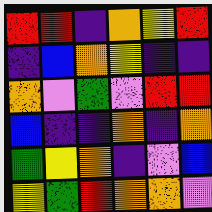[["red", "red", "indigo", "orange", "yellow", "red"], ["indigo", "blue", "orange", "yellow", "indigo", "indigo"], ["orange", "violet", "green", "violet", "red", "red"], ["blue", "indigo", "indigo", "orange", "indigo", "orange"], ["green", "yellow", "orange", "indigo", "violet", "blue"], ["yellow", "green", "red", "orange", "orange", "violet"]]